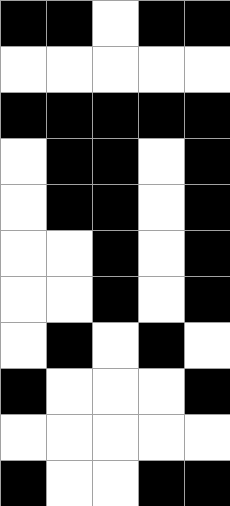[["black", "black", "white", "black", "black"], ["white", "white", "white", "white", "white"], ["black", "black", "black", "black", "black"], ["white", "black", "black", "white", "black"], ["white", "black", "black", "white", "black"], ["white", "white", "black", "white", "black"], ["white", "white", "black", "white", "black"], ["white", "black", "white", "black", "white"], ["black", "white", "white", "white", "black"], ["white", "white", "white", "white", "white"], ["black", "white", "white", "black", "black"]]